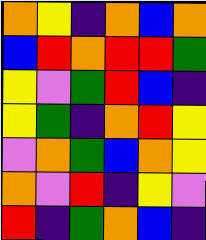[["orange", "yellow", "indigo", "orange", "blue", "orange"], ["blue", "red", "orange", "red", "red", "green"], ["yellow", "violet", "green", "red", "blue", "indigo"], ["yellow", "green", "indigo", "orange", "red", "yellow"], ["violet", "orange", "green", "blue", "orange", "yellow"], ["orange", "violet", "red", "indigo", "yellow", "violet"], ["red", "indigo", "green", "orange", "blue", "indigo"]]